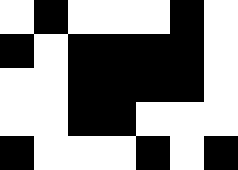[["white", "black", "white", "white", "white", "black", "white"], ["black", "white", "black", "black", "black", "black", "white"], ["white", "white", "black", "black", "black", "black", "white"], ["white", "white", "black", "black", "white", "white", "white"], ["black", "white", "white", "white", "black", "white", "black"]]